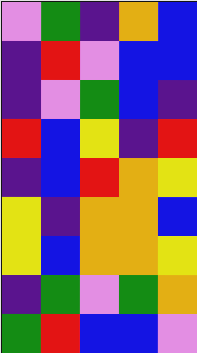[["violet", "green", "indigo", "orange", "blue"], ["indigo", "red", "violet", "blue", "blue"], ["indigo", "violet", "green", "blue", "indigo"], ["red", "blue", "yellow", "indigo", "red"], ["indigo", "blue", "red", "orange", "yellow"], ["yellow", "indigo", "orange", "orange", "blue"], ["yellow", "blue", "orange", "orange", "yellow"], ["indigo", "green", "violet", "green", "orange"], ["green", "red", "blue", "blue", "violet"]]